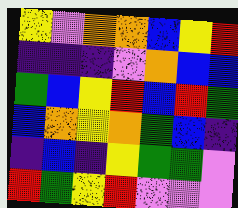[["yellow", "violet", "orange", "orange", "blue", "yellow", "red"], ["indigo", "indigo", "indigo", "violet", "orange", "blue", "blue"], ["green", "blue", "yellow", "red", "blue", "red", "green"], ["blue", "orange", "yellow", "orange", "green", "blue", "indigo"], ["indigo", "blue", "indigo", "yellow", "green", "green", "violet"], ["red", "green", "yellow", "red", "violet", "violet", "violet"]]